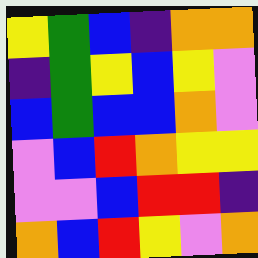[["yellow", "green", "blue", "indigo", "orange", "orange"], ["indigo", "green", "yellow", "blue", "yellow", "violet"], ["blue", "green", "blue", "blue", "orange", "violet"], ["violet", "blue", "red", "orange", "yellow", "yellow"], ["violet", "violet", "blue", "red", "red", "indigo"], ["orange", "blue", "red", "yellow", "violet", "orange"]]